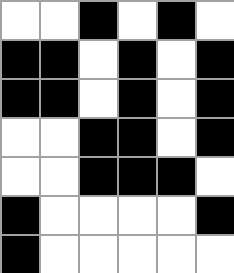[["white", "white", "black", "white", "black", "white"], ["black", "black", "white", "black", "white", "black"], ["black", "black", "white", "black", "white", "black"], ["white", "white", "black", "black", "white", "black"], ["white", "white", "black", "black", "black", "white"], ["black", "white", "white", "white", "white", "black"], ["black", "white", "white", "white", "white", "white"]]